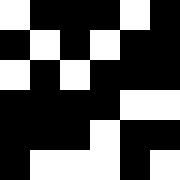[["white", "black", "black", "black", "white", "black"], ["black", "white", "black", "white", "black", "black"], ["white", "black", "white", "black", "black", "black"], ["black", "black", "black", "black", "white", "white"], ["black", "black", "black", "white", "black", "black"], ["black", "white", "white", "white", "black", "white"]]